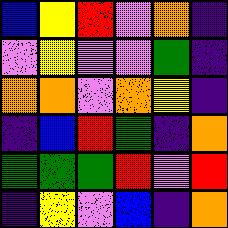[["blue", "yellow", "red", "violet", "orange", "indigo"], ["violet", "yellow", "violet", "violet", "green", "indigo"], ["orange", "orange", "violet", "orange", "yellow", "indigo"], ["indigo", "blue", "red", "green", "indigo", "orange"], ["green", "green", "green", "red", "violet", "red"], ["indigo", "yellow", "violet", "blue", "indigo", "orange"]]